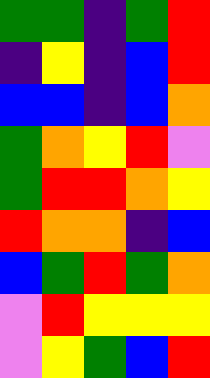[["green", "green", "indigo", "green", "red"], ["indigo", "yellow", "indigo", "blue", "red"], ["blue", "blue", "indigo", "blue", "orange"], ["green", "orange", "yellow", "red", "violet"], ["green", "red", "red", "orange", "yellow"], ["red", "orange", "orange", "indigo", "blue"], ["blue", "green", "red", "green", "orange"], ["violet", "red", "yellow", "yellow", "yellow"], ["violet", "yellow", "green", "blue", "red"]]